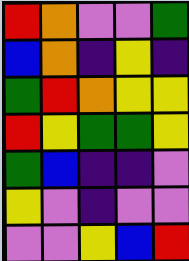[["red", "orange", "violet", "violet", "green"], ["blue", "orange", "indigo", "yellow", "indigo"], ["green", "red", "orange", "yellow", "yellow"], ["red", "yellow", "green", "green", "yellow"], ["green", "blue", "indigo", "indigo", "violet"], ["yellow", "violet", "indigo", "violet", "violet"], ["violet", "violet", "yellow", "blue", "red"]]